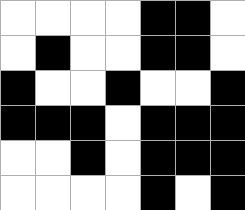[["white", "white", "white", "white", "black", "black", "white"], ["white", "black", "white", "white", "black", "black", "white"], ["black", "white", "white", "black", "white", "white", "black"], ["black", "black", "black", "white", "black", "black", "black"], ["white", "white", "black", "white", "black", "black", "black"], ["white", "white", "white", "white", "black", "white", "black"]]